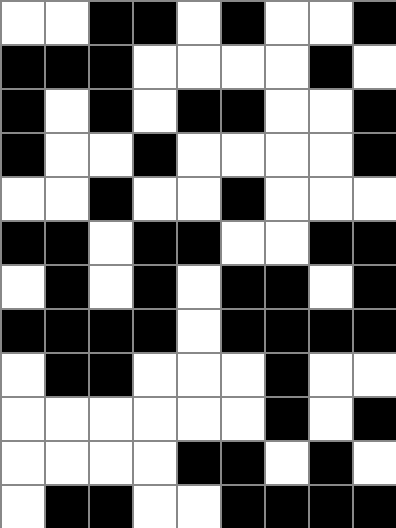[["white", "white", "black", "black", "white", "black", "white", "white", "black"], ["black", "black", "black", "white", "white", "white", "white", "black", "white"], ["black", "white", "black", "white", "black", "black", "white", "white", "black"], ["black", "white", "white", "black", "white", "white", "white", "white", "black"], ["white", "white", "black", "white", "white", "black", "white", "white", "white"], ["black", "black", "white", "black", "black", "white", "white", "black", "black"], ["white", "black", "white", "black", "white", "black", "black", "white", "black"], ["black", "black", "black", "black", "white", "black", "black", "black", "black"], ["white", "black", "black", "white", "white", "white", "black", "white", "white"], ["white", "white", "white", "white", "white", "white", "black", "white", "black"], ["white", "white", "white", "white", "black", "black", "white", "black", "white"], ["white", "black", "black", "white", "white", "black", "black", "black", "black"]]